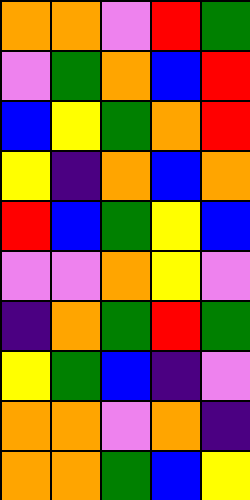[["orange", "orange", "violet", "red", "green"], ["violet", "green", "orange", "blue", "red"], ["blue", "yellow", "green", "orange", "red"], ["yellow", "indigo", "orange", "blue", "orange"], ["red", "blue", "green", "yellow", "blue"], ["violet", "violet", "orange", "yellow", "violet"], ["indigo", "orange", "green", "red", "green"], ["yellow", "green", "blue", "indigo", "violet"], ["orange", "orange", "violet", "orange", "indigo"], ["orange", "orange", "green", "blue", "yellow"]]